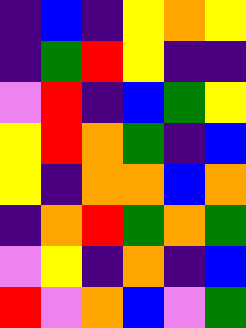[["indigo", "blue", "indigo", "yellow", "orange", "yellow"], ["indigo", "green", "red", "yellow", "indigo", "indigo"], ["violet", "red", "indigo", "blue", "green", "yellow"], ["yellow", "red", "orange", "green", "indigo", "blue"], ["yellow", "indigo", "orange", "orange", "blue", "orange"], ["indigo", "orange", "red", "green", "orange", "green"], ["violet", "yellow", "indigo", "orange", "indigo", "blue"], ["red", "violet", "orange", "blue", "violet", "green"]]